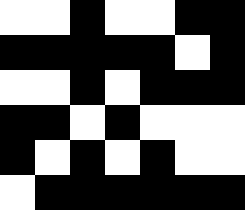[["white", "white", "black", "white", "white", "black", "black"], ["black", "black", "black", "black", "black", "white", "black"], ["white", "white", "black", "white", "black", "black", "black"], ["black", "black", "white", "black", "white", "white", "white"], ["black", "white", "black", "white", "black", "white", "white"], ["white", "black", "black", "black", "black", "black", "black"]]